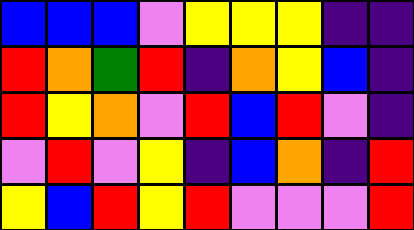[["blue", "blue", "blue", "violet", "yellow", "yellow", "yellow", "indigo", "indigo"], ["red", "orange", "green", "red", "indigo", "orange", "yellow", "blue", "indigo"], ["red", "yellow", "orange", "violet", "red", "blue", "red", "violet", "indigo"], ["violet", "red", "violet", "yellow", "indigo", "blue", "orange", "indigo", "red"], ["yellow", "blue", "red", "yellow", "red", "violet", "violet", "violet", "red"]]